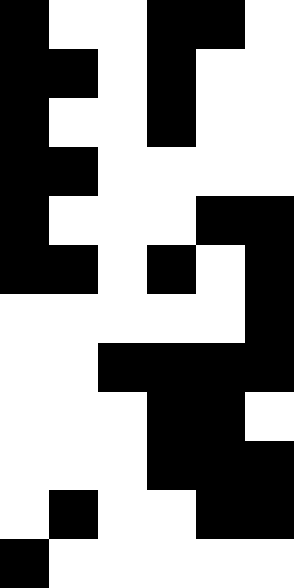[["black", "white", "white", "black", "black", "white"], ["black", "black", "white", "black", "white", "white"], ["black", "white", "white", "black", "white", "white"], ["black", "black", "white", "white", "white", "white"], ["black", "white", "white", "white", "black", "black"], ["black", "black", "white", "black", "white", "black"], ["white", "white", "white", "white", "white", "black"], ["white", "white", "black", "black", "black", "black"], ["white", "white", "white", "black", "black", "white"], ["white", "white", "white", "black", "black", "black"], ["white", "black", "white", "white", "black", "black"], ["black", "white", "white", "white", "white", "white"]]